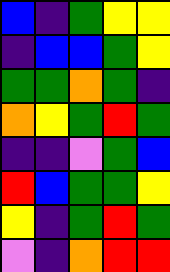[["blue", "indigo", "green", "yellow", "yellow"], ["indigo", "blue", "blue", "green", "yellow"], ["green", "green", "orange", "green", "indigo"], ["orange", "yellow", "green", "red", "green"], ["indigo", "indigo", "violet", "green", "blue"], ["red", "blue", "green", "green", "yellow"], ["yellow", "indigo", "green", "red", "green"], ["violet", "indigo", "orange", "red", "red"]]